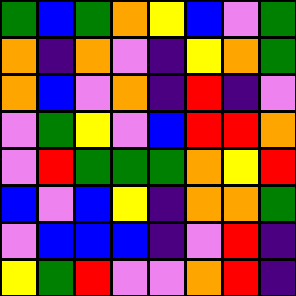[["green", "blue", "green", "orange", "yellow", "blue", "violet", "green"], ["orange", "indigo", "orange", "violet", "indigo", "yellow", "orange", "green"], ["orange", "blue", "violet", "orange", "indigo", "red", "indigo", "violet"], ["violet", "green", "yellow", "violet", "blue", "red", "red", "orange"], ["violet", "red", "green", "green", "green", "orange", "yellow", "red"], ["blue", "violet", "blue", "yellow", "indigo", "orange", "orange", "green"], ["violet", "blue", "blue", "blue", "indigo", "violet", "red", "indigo"], ["yellow", "green", "red", "violet", "violet", "orange", "red", "indigo"]]